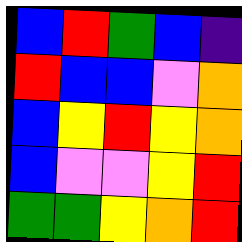[["blue", "red", "green", "blue", "indigo"], ["red", "blue", "blue", "violet", "orange"], ["blue", "yellow", "red", "yellow", "orange"], ["blue", "violet", "violet", "yellow", "red"], ["green", "green", "yellow", "orange", "red"]]